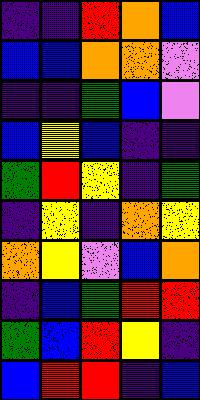[["indigo", "indigo", "red", "orange", "blue"], ["blue", "blue", "orange", "orange", "violet"], ["indigo", "indigo", "green", "blue", "violet"], ["blue", "yellow", "blue", "indigo", "indigo"], ["green", "red", "yellow", "indigo", "green"], ["indigo", "yellow", "indigo", "orange", "yellow"], ["orange", "yellow", "violet", "blue", "orange"], ["indigo", "blue", "green", "red", "red"], ["green", "blue", "red", "yellow", "indigo"], ["blue", "red", "red", "indigo", "blue"]]